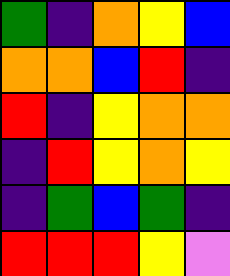[["green", "indigo", "orange", "yellow", "blue"], ["orange", "orange", "blue", "red", "indigo"], ["red", "indigo", "yellow", "orange", "orange"], ["indigo", "red", "yellow", "orange", "yellow"], ["indigo", "green", "blue", "green", "indigo"], ["red", "red", "red", "yellow", "violet"]]